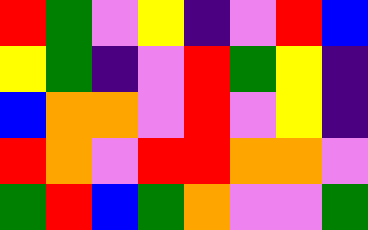[["red", "green", "violet", "yellow", "indigo", "violet", "red", "blue"], ["yellow", "green", "indigo", "violet", "red", "green", "yellow", "indigo"], ["blue", "orange", "orange", "violet", "red", "violet", "yellow", "indigo"], ["red", "orange", "violet", "red", "red", "orange", "orange", "violet"], ["green", "red", "blue", "green", "orange", "violet", "violet", "green"]]